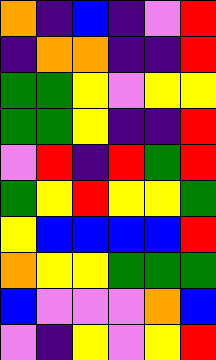[["orange", "indigo", "blue", "indigo", "violet", "red"], ["indigo", "orange", "orange", "indigo", "indigo", "red"], ["green", "green", "yellow", "violet", "yellow", "yellow"], ["green", "green", "yellow", "indigo", "indigo", "red"], ["violet", "red", "indigo", "red", "green", "red"], ["green", "yellow", "red", "yellow", "yellow", "green"], ["yellow", "blue", "blue", "blue", "blue", "red"], ["orange", "yellow", "yellow", "green", "green", "green"], ["blue", "violet", "violet", "violet", "orange", "blue"], ["violet", "indigo", "yellow", "violet", "yellow", "red"]]